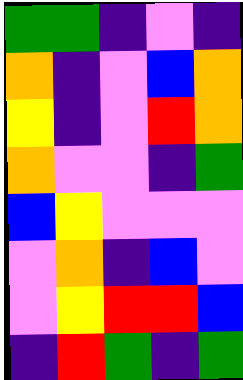[["green", "green", "indigo", "violet", "indigo"], ["orange", "indigo", "violet", "blue", "orange"], ["yellow", "indigo", "violet", "red", "orange"], ["orange", "violet", "violet", "indigo", "green"], ["blue", "yellow", "violet", "violet", "violet"], ["violet", "orange", "indigo", "blue", "violet"], ["violet", "yellow", "red", "red", "blue"], ["indigo", "red", "green", "indigo", "green"]]